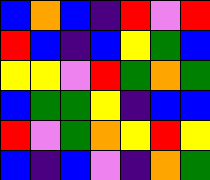[["blue", "orange", "blue", "indigo", "red", "violet", "red"], ["red", "blue", "indigo", "blue", "yellow", "green", "blue"], ["yellow", "yellow", "violet", "red", "green", "orange", "green"], ["blue", "green", "green", "yellow", "indigo", "blue", "blue"], ["red", "violet", "green", "orange", "yellow", "red", "yellow"], ["blue", "indigo", "blue", "violet", "indigo", "orange", "green"]]